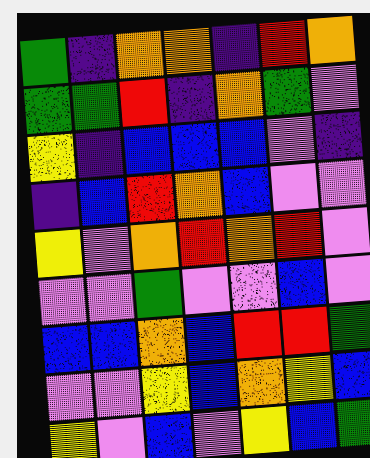[["green", "indigo", "orange", "orange", "indigo", "red", "orange"], ["green", "green", "red", "indigo", "orange", "green", "violet"], ["yellow", "indigo", "blue", "blue", "blue", "violet", "indigo"], ["indigo", "blue", "red", "orange", "blue", "violet", "violet"], ["yellow", "violet", "orange", "red", "orange", "red", "violet"], ["violet", "violet", "green", "violet", "violet", "blue", "violet"], ["blue", "blue", "orange", "blue", "red", "red", "green"], ["violet", "violet", "yellow", "blue", "orange", "yellow", "blue"], ["yellow", "violet", "blue", "violet", "yellow", "blue", "green"]]